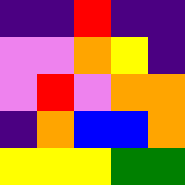[["indigo", "indigo", "red", "indigo", "indigo"], ["violet", "violet", "orange", "yellow", "indigo"], ["violet", "red", "violet", "orange", "orange"], ["indigo", "orange", "blue", "blue", "orange"], ["yellow", "yellow", "yellow", "green", "green"]]